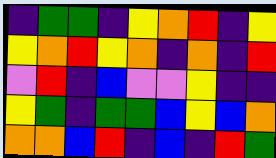[["indigo", "green", "green", "indigo", "yellow", "orange", "red", "indigo", "yellow"], ["yellow", "orange", "red", "yellow", "orange", "indigo", "orange", "indigo", "red"], ["violet", "red", "indigo", "blue", "violet", "violet", "yellow", "indigo", "indigo"], ["yellow", "green", "indigo", "green", "green", "blue", "yellow", "blue", "orange"], ["orange", "orange", "blue", "red", "indigo", "blue", "indigo", "red", "green"]]